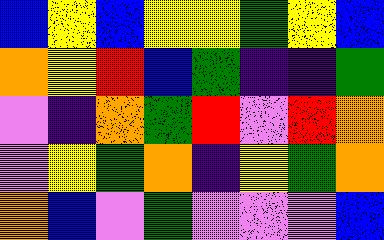[["blue", "yellow", "blue", "yellow", "yellow", "green", "yellow", "blue"], ["orange", "yellow", "red", "blue", "green", "indigo", "indigo", "green"], ["violet", "indigo", "orange", "green", "red", "violet", "red", "orange"], ["violet", "yellow", "green", "orange", "indigo", "yellow", "green", "orange"], ["orange", "blue", "violet", "green", "violet", "violet", "violet", "blue"]]